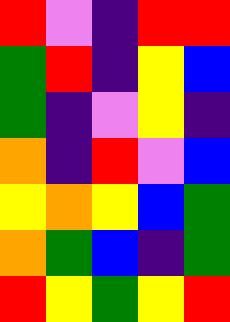[["red", "violet", "indigo", "red", "red"], ["green", "red", "indigo", "yellow", "blue"], ["green", "indigo", "violet", "yellow", "indigo"], ["orange", "indigo", "red", "violet", "blue"], ["yellow", "orange", "yellow", "blue", "green"], ["orange", "green", "blue", "indigo", "green"], ["red", "yellow", "green", "yellow", "red"]]